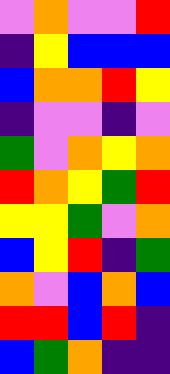[["violet", "orange", "violet", "violet", "red"], ["indigo", "yellow", "blue", "blue", "blue"], ["blue", "orange", "orange", "red", "yellow"], ["indigo", "violet", "violet", "indigo", "violet"], ["green", "violet", "orange", "yellow", "orange"], ["red", "orange", "yellow", "green", "red"], ["yellow", "yellow", "green", "violet", "orange"], ["blue", "yellow", "red", "indigo", "green"], ["orange", "violet", "blue", "orange", "blue"], ["red", "red", "blue", "red", "indigo"], ["blue", "green", "orange", "indigo", "indigo"]]